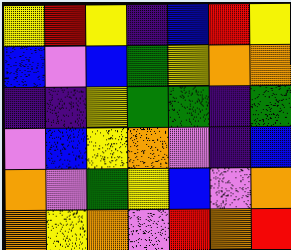[["yellow", "red", "yellow", "indigo", "blue", "red", "yellow"], ["blue", "violet", "blue", "green", "yellow", "orange", "orange"], ["indigo", "indigo", "yellow", "green", "green", "indigo", "green"], ["violet", "blue", "yellow", "orange", "violet", "indigo", "blue"], ["orange", "violet", "green", "yellow", "blue", "violet", "orange"], ["orange", "yellow", "orange", "violet", "red", "orange", "red"]]